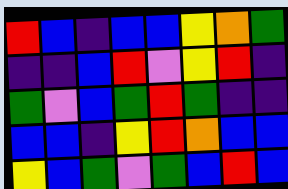[["red", "blue", "indigo", "blue", "blue", "yellow", "orange", "green"], ["indigo", "indigo", "blue", "red", "violet", "yellow", "red", "indigo"], ["green", "violet", "blue", "green", "red", "green", "indigo", "indigo"], ["blue", "blue", "indigo", "yellow", "red", "orange", "blue", "blue"], ["yellow", "blue", "green", "violet", "green", "blue", "red", "blue"]]